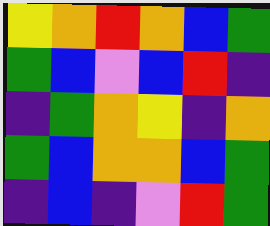[["yellow", "orange", "red", "orange", "blue", "green"], ["green", "blue", "violet", "blue", "red", "indigo"], ["indigo", "green", "orange", "yellow", "indigo", "orange"], ["green", "blue", "orange", "orange", "blue", "green"], ["indigo", "blue", "indigo", "violet", "red", "green"]]